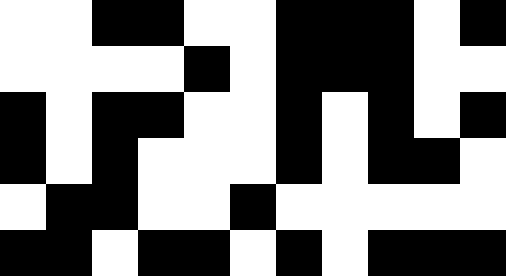[["white", "white", "black", "black", "white", "white", "black", "black", "black", "white", "black"], ["white", "white", "white", "white", "black", "white", "black", "black", "black", "white", "white"], ["black", "white", "black", "black", "white", "white", "black", "white", "black", "white", "black"], ["black", "white", "black", "white", "white", "white", "black", "white", "black", "black", "white"], ["white", "black", "black", "white", "white", "black", "white", "white", "white", "white", "white"], ["black", "black", "white", "black", "black", "white", "black", "white", "black", "black", "black"]]